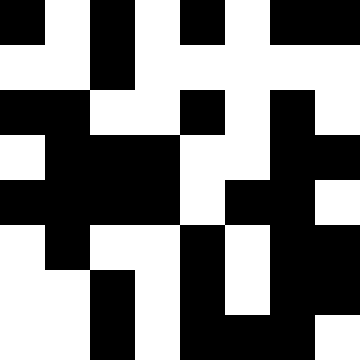[["black", "white", "black", "white", "black", "white", "black", "black"], ["white", "white", "black", "white", "white", "white", "white", "white"], ["black", "black", "white", "white", "black", "white", "black", "white"], ["white", "black", "black", "black", "white", "white", "black", "black"], ["black", "black", "black", "black", "white", "black", "black", "white"], ["white", "black", "white", "white", "black", "white", "black", "black"], ["white", "white", "black", "white", "black", "white", "black", "black"], ["white", "white", "black", "white", "black", "black", "black", "white"]]